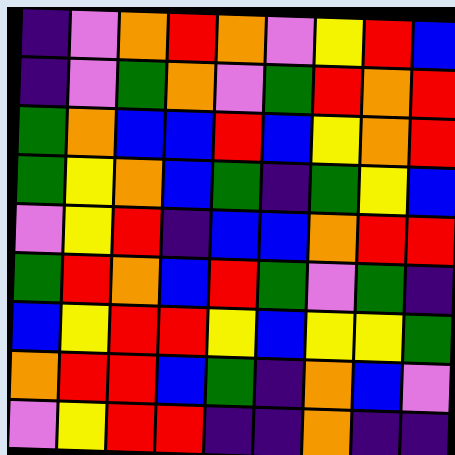[["indigo", "violet", "orange", "red", "orange", "violet", "yellow", "red", "blue"], ["indigo", "violet", "green", "orange", "violet", "green", "red", "orange", "red"], ["green", "orange", "blue", "blue", "red", "blue", "yellow", "orange", "red"], ["green", "yellow", "orange", "blue", "green", "indigo", "green", "yellow", "blue"], ["violet", "yellow", "red", "indigo", "blue", "blue", "orange", "red", "red"], ["green", "red", "orange", "blue", "red", "green", "violet", "green", "indigo"], ["blue", "yellow", "red", "red", "yellow", "blue", "yellow", "yellow", "green"], ["orange", "red", "red", "blue", "green", "indigo", "orange", "blue", "violet"], ["violet", "yellow", "red", "red", "indigo", "indigo", "orange", "indigo", "indigo"]]